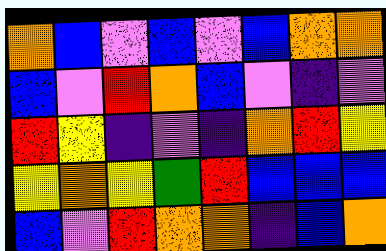[["orange", "blue", "violet", "blue", "violet", "blue", "orange", "orange"], ["blue", "violet", "red", "orange", "blue", "violet", "indigo", "violet"], ["red", "yellow", "indigo", "violet", "indigo", "orange", "red", "yellow"], ["yellow", "orange", "yellow", "green", "red", "blue", "blue", "blue"], ["blue", "violet", "red", "orange", "orange", "indigo", "blue", "orange"]]